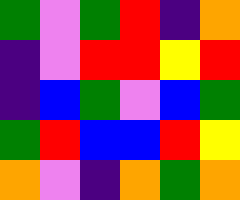[["green", "violet", "green", "red", "indigo", "orange"], ["indigo", "violet", "red", "red", "yellow", "red"], ["indigo", "blue", "green", "violet", "blue", "green"], ["green", "red", "blue", "blue", "red", "yellow"], ["orange", "violet", "indigo", "orange", "green", "orange"]]